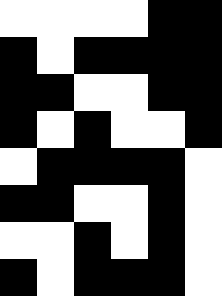[["white", "white", "white", "white", "black", "black"], ["black", "white", "black", "black", "black", "black"], ["black", "black", "white", "white", "black", "black"], ["black", "white", "black", "white", "white", "black"], ["white", "black", "black", "black", "black", "white"], ["black", "black", "white", "white", "black", "white"], ["white", "white", "black", "white", "black", "white"], ["black", "white", "black", "black", "black", "white"]]